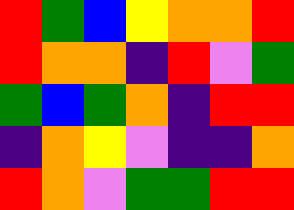[["red", "green", "blue", "yellow", "orange", "orange", "red"], ["red", "orange", "orange", "indigo", "red", "violet", "green"], ["green", "blue", "green", "orange", "indigo", "red", "red"], ["indigo", "orange", "yellow", "violet", "indigo", "indigo", "orange"], ["red", "orange", "violet", "green", "green", "red", "red"]]